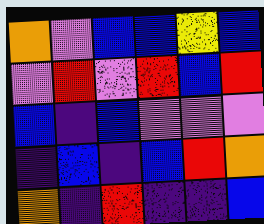[["orange", "violet", "blue", "blue", "yellow", "blue"], ["violet", "red", "violet", "red", "blue", "red"], ["blue", "indigo", "blue", "violet", "violet", "violet"], ["indigo", "blue", "indigo", "blue", "red", "orange"], ["orange", "indigo", "red", "indigo", "indigo", "blue"]]